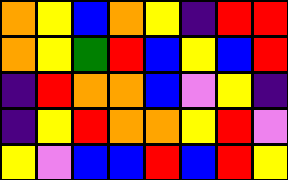[["orange", "yellow", "blue", "orange", "yellow", "indigo", "red", "red"], ["orange", "yellow", "green", "red", "blue", "yellow", "blue", "red"], ["indigo", "red", "orange", "orange", "blue", "violet", "yellow", "indigo"], ["indigo", "yellow", "red", "orange", "orange", "yellow", "red", "violet"], ["yellow", "violet", "blue", "blue", "red", "blue", "red", "yellow"]]